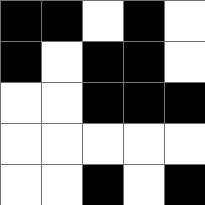[["black", "black", "white", "black", "white"], ["black", "white", "black", "black", "white"], ["white", "white", "black", "black", "black"], ["white", "white", "white", "white", "white"], ["white", "white", "black", "white", "black"]]